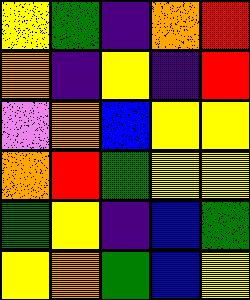[["yellow", "green", "indigo", "orange", "red"], ["orange", "indigo", "yellow", "indigo", "red"], ["violet", "orange", "blue", "yellow", "yellow"], ["orange", "red", "green", "yellow", "yellow"], ["green", "yellow", "indigo", "blue", "green"], ["yellow", "orange", "green", "blue", "yellow"]]